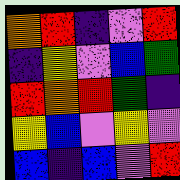[["orange", "red", "indigo", "violet", "red"], ["indigo", "yellow", "violet", "blue", "green"], ["red", "orange", "red", "green", "indigo"], ["yellow", "blue", "violet", "yellow", "violet"], ["blue", "indigo", "blue", "violet", "red"]]